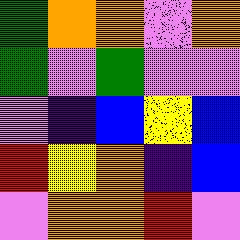[["green", "orange", "orange", "violet", "orange"], ["green", "violet", "green", "violet", "violet"], ["violet", "indigo", "blue", "yellow", "blue"], ["red", "yellow", "orange", "indigo", "blue"], ["violet", "orange", "orange", "red", "violet"]]